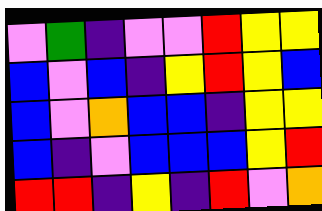[["violet", "green", "indigo", "violet", "violet", "red", "yellow", "yellow"], ["blue", "violet", "blue", "indigo", "yellow", "red", "yellow", "blue"], ["blue", "violet", "orange", "blue", "blue", "indigo", "yellow", "yellow"], ["blue", "indigo", "violet", "blue", "blue", "blue", "yellow", "red"], ["red", "red", "indigo", "yellow", "indigo", "red", "violet", "orange"]]